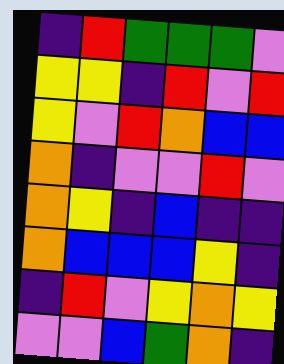[["indigo", "red", "green", "green", "green", "violet"], ["yellow", "yellow", "indigo", "red", "violet", "red"], ["yellow", "violet", "red", "orange", "blue", "blue"], ["orange", "indigo", "violet", "violet", "red", "violet"], ["orange", "yellow", "indigo", "blue", "indigo", "indigo"], ["orange", "blue", "blue", "blue", "yellow", "indigo"], ["indigo", "red", "violet", "yellow", "orange", "yellow"], ["violet", "violet", "blue", "green", "orange", "indigo"]]